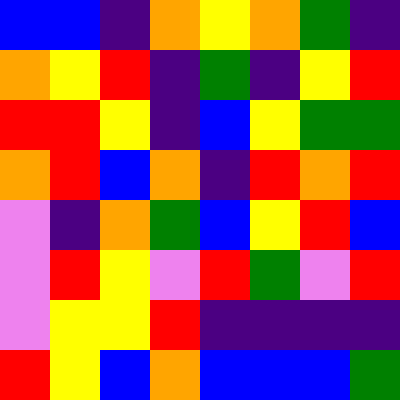[["blue", "blue", "indigo", "orange", "yellow", "orange", "green", "indigo"], ["orange", "yellow", "red", "indigo", "green", "indigo", "yellow", "red"], ["red", "red", "yellow", "indigo", "blue", "yellow", "green", "green"], ["orange", "red", "blue", "orange", "indigo", "red", "orange", "red"], ["violet", "indigo", "orange", "green", "blue", "yellow", "red", "blue"], ["violet", "red", "yellow", "violet", "red", "green", "violet", "red"], ["violet", "yellow", "yellow", "red", "indigo", "indigo", "indigo", "indigo"], ["red", "yellow", "blue", "orange", "blue", "blue", "blue", "green"]]